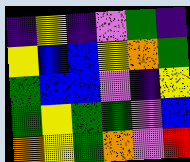[["indigo", "yellow", "indigo", "violet", "green", "indigo"], ["yellow", "blue", "blue", "yellow", "orange", "green"], ["green", "blue", "blue", "violet", "indigo", "yellow"], ["green", "yellow", "green", "green", "violet", "blue"], ["orange", "yellow", "green", "orange", "violet", "red"]]